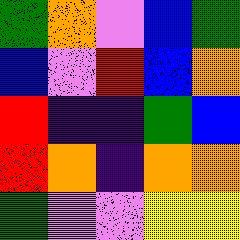[["green", "orange", "violet", "blue", "green"], ["blue", "violet", "red", "blue", "orange"], ["red", "indigo", "indigo", "green", "blue"], ["red", "orange", "indigo", "orange", "orange"], ["green", "violet", "violet", "yellow", "yellow"]]